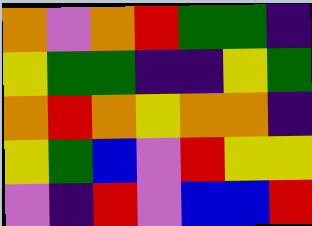[["orange", "violet", "orange", "red", "green", "green", "indigo"], ["yellow", "green", "green", "indigo", "indigo", "yellow", "green"], ["orange", "red", "orange", "yellow", "orange", "orange", "indigo"], ["yellow", "green", "blue", "violet", "red", "yellow", "yellow"], ["violet", "indigo", "red", "violet", "blue", "blue", "red"]]